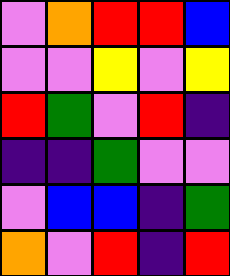[["violet", "orange", "red", "red", "blue"], ["violet", "violet", "yellow", "violet", "yellow"], ["red", "green", "violet", "red", "indigo"], ["indigo", "indigo", "green", "violet", "violet"], ["violet", "blue", "blue", "indigo", "green"], ["orange", "violet", "red", "indigo", "red"]]